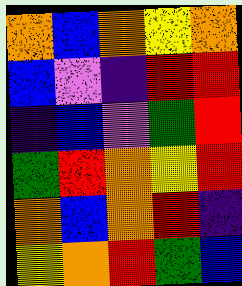[["orange", "blue", "orange", "yellow", "orange"], ["blue", "violet", "indigo", "red", "red"], ["indigo", "blue", "violet", "green", "red"], ["green", "red", "orange", "yellow", "red"], ["orange", "blue", "orange", "red", "indigo"], ["yellow", "orange", "red", "green", "blue"]]